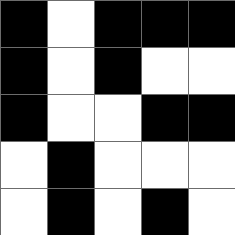[["black", "white", "black", "black", "black"], ["black", "white", "black", "white", "white"], ["black", "white", "white", "black", "black"], ["white", "black", "white", "white", "white"], ["white", "black", "white", "black", "white"]]